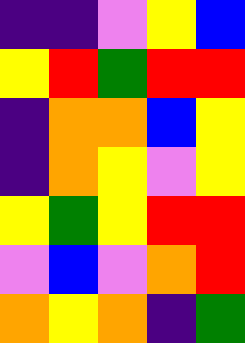[["indigo", "indigo", "violet", "yellow", "blue"], ["yellow", "red", "green", "red", "red"], ["indigo", "orange", "orange", "blue", "yellow"], ["indigo", "orange", "yellow", "violet", "yellow"], ["yellow", "green", "yellow", "red", "red"], ["violet", "blue", "violet", "orange", "red"], ["orange", "yellow", "orange", "indigo", "green"]]